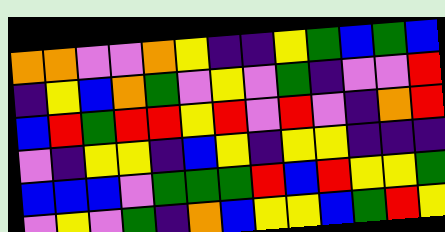[["orange", "orange", "violet", "violet", "orange", "yellow", "indigo", "indigo", "yellow", "green", "blue", "green", "blue"], ["indigo", "yellow", "blue", "orange", "green", "violet", "yellow", "violet", "green", "indigo", "violet", "violet", "red"], ["blue", "red", "green", "red", "red", "yellow", "red", "violet", "red", "violet", "indigo", "orange", "red"], ["violet", "indigo", "yellow", "yellow", "indigo", "blue", "yellow", "indigo", "yellow", "yellow", "indigo", "indigo", "indigo"], ["blue", "blue", "blue", "violet", "green", "green", "green", "red", "blue", "red", "yellow", "yellow", "green"], ["violet", "yellow", "violet", "green", "indigo", "orange", "blue", "yellow", "yellow", "blue", "green", "red", "yellow"]]